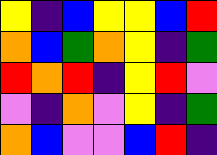[["yellow", "indigo", "blue", "yellow", "yellow", "blue", "red"], ["orange", "blue", "green", "orange", "yellow", "indigo", "green"], ["red", "orange", "red", "indigo", "yellow", "red", "violet"], ["violet", "indigo", "orange", "violet", "yellow", "indigo", "green"], ["orange", "blue", "violet", "violet", "blue", "red", "indigo"]]